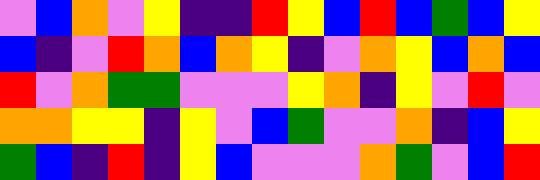[["violet", "blue", "orange", "violet", "yellow", "indigo", "indigo", "red", "yellow", "blue", "red", "blue", "green", "blue", "yellow"], ["blue", "indigo", "violet", "red", "orange", "blue", "orange", "yellow", "indigo", "violet", "orange", "yellow", "blue", "orange", "blue"], ["red", "violet", "orange", "green", "green", "violet", "violet", "violet", "yellow", "orange", "indigo", "yellow", "violet", "red", "violet"], ["orange", "orange", "yellow", "yellow", "indigo", "yellow", "violet", "blue", "green", "violet", "violet", "orange", "indigo", "blue", "yellow"], ["green", "blue", "indigo", "red", "indigo", "yellow", "blue", "violet", "violet", "violet", "orange", "green", "violet", "blue", "red"]]